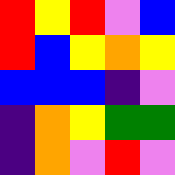[["red", "yellow", "red", "violet", "blue"], ["red", "blue", "yellow", "orange", "yellow"], ["blue", "blue", "blue", "indigo", "violet"], ["indigo", "orange", "yellow", "green", "green"], ["indigo", "orange", "violet", "red", "violet"]]